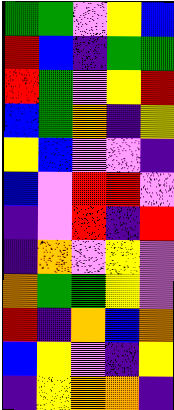[["green", "green", "violet", "yellow", "blue"], ["red", "blue", "indigo", "green", "green"], ["red", "green", "violet", "yellow", "red"], ["blue", "green", "orange", "indigo", "yellow"], ["yellow", "blue", "violet", "violet", "indigo"], ["blue", "violet", "red", "red", "violet"], ["indigo", "violet", "red", "indigo", "red"], ["indigo", "orange", "violet", "yellow", "violet"], ["orange", "green", "green", "yellow", "violet"], ["red", "indigo", "orange", "blue", "orange"], ["blue", "yellow", "violet", "indigo", "yellow"], ["indigo", "yellow", "orange", "orange", "indigo"]]